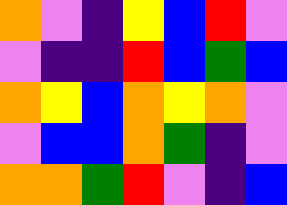[["orange", "violet", "indigo", "yellow", "blue", "red", "violet"], ["violet", "indigo", "indigo", "red", "blue", "green", "blue"], ["orange", "yellow", "blue", "orange", "yellow", "orange", "violet"], ["violet", "blue", "blue", "orange", "green", "indigo", "violet"], ["orange", "orange", "green", "red", "violet", "indigo", "blue"]]